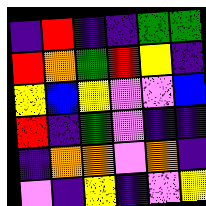[["indigo", "red", "indigo", "indigo", "green", "green"], ["red", "orange", "green", "red", "yellow", "indigo"], ["yellow", "blue", "yellow", "violet", "violet", "blue"], ["red", "indigo", "green", "violet", "indigo", "indigo"], ["indigo", "orange", "orange", "violet", "orange", "indigo"], ["violet", "indigo", "yellow", "indigo", "violet", "yellow"]]